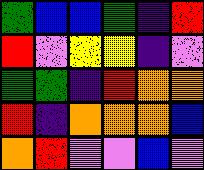[["green", "blue", "blue", "green", "indigo", "red"], ["red", "violet", "yellow", "yellow", "indigo", "violet"], ["green", "green", "indigo", "red", "orange", "orange"], ["red", "indigo", "orange", "orange", "orange", "blue"], ["orange", "red", "violet", "violet", "blue", "violet"]]